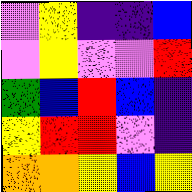[["violet", "yellow", "indigo", "indigo", "blue"], ["violet", "yellow", "violet", "violet", "red"], ["green", "blue", "red", "blue", "indigo"], ["yellow", "red", "red", "violet", "indigo"], ["orange", "orange", "yellow", "blue", "yellow"]]